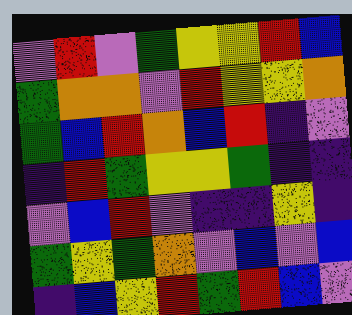[["violet", "red", "violet", "green", "yellow", "yellow", "red", "blue"], ["green", "orange", "orange", "violet", "red", "yellow", "yellow", "orange"], ["green", "blue", "red", "orange", "blue", "red", "indigo", "violet"], ["indigo", "red", "green", "yellow", "yellow", "green", "indigo", "indigo"], ["violet", "blue", "red", "violet", "indigo", "indigo", "yellow", "indigo"], ["green", "yellow", "green", "orange", "violet", "blue", "violet", "blue"], ["indigo", "blue", "yellow", "red", "green", "red", "blue", "violet"]]